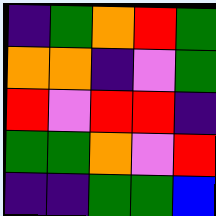[["indigo", "green", "orange", "red", "green"], ["orange", "orange", "indigo", "violet", "green"], ["red", "violet", "red", "red", "indigo"], ["green", "green", "orange", "violet", "red"], ["indigo", "indigo", "green", "green", "blue"]]